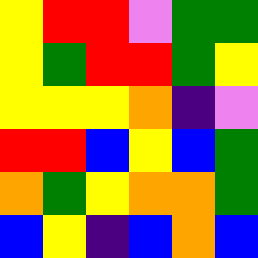[["yellow", "red", "red", "violet", "green", "green"], ["yellow", "green", "red", "red", "green", "yellow"], ["yellow", "yellow", "yellow", "orange", "indigo", "violet"], ["red", "red", "blue", "yellow", "blue", "green"], ["orange", "green", "yellow", "orange", "orange", "green"], ["blue", "yellow", "indigo", "blue", "orange", "blue"]]